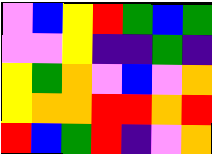[["violet", "blue", "yellow", "red", "green", "blue", "green"], ["violet", "violet", "yellow", "indigo", "indigo", "green", "indigo"], ["yellow", "green", "orange", "violet", "blue", "violet", "orange"], ["yellow", "orange", "orange", "red", "red", "orange", "red"], ["red", "blue", "green", "red", "indigo", "violet", "orange"]]